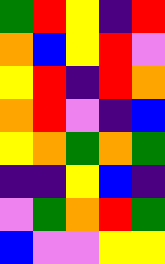[["green", "red", "yellow", "indigo", "red"], ["orange", "blue", "yellow", "red", "violet"], ["yellow", "red", "indigo", "red", "orange"], ["orange", "red", "violet", "indigo", "blue"], ["yellow", "orange", "green", "orange", "green"], ["indigo", "indigo", "yellow", "blue", "indigo"], ["violet", "green", "orange", "red", "green"], ["blue", "violet", "violet", "yellow", "yellow"]]